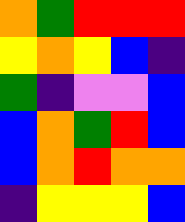[["orange", "green", "red", "red", "red"], ["yellow", "orange", "yellow", "blue", "indigo"], ["green", "indigo", "violet", "violet", "blue"], ["blue", "orange", "green", "red", "blue"], ["blue", "orange", "red", "orange", "orange"], ["indigo", "yellow", "yellow", "yellow", "blue"]]